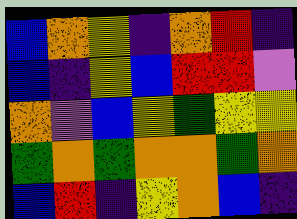[["blue", "orange", "yellow", "indigo", "orange", "red", "indigo"], ["blue", "indigo", "yellow", "blue", "red", "red", "violet"], ["orange", "violet", "blue", "yellow", "green", "yellow", "yellow"], ["green", "orange", "green", "orange", "orange", "green", "orange"], ["blue", "red", "indigo", "yellow", "orange", "blue", "indigo"]]